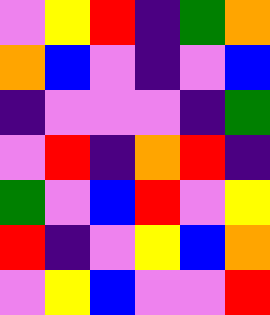[["violet", "yellow", "red", "indigo", "green", "orange"], ["orange", "blue", "violet", "indigo", "violet", "blue"], ["indigo", "violet", "violet", "violet", "indigo", "green"], ["violet", "red", "indigo", "orange", "red", "indigo"], ["green", "violet", "blue", "red", "violet", "yellow"], ["red", "indigo", "violet", "yellow", "blue", "orange"], ["violet", "yellow", "blue", "violet", "violet", "red"]]